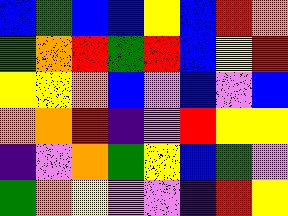[["blue", "green", "blue", "blue", "yellow", "blue", "red", "orange"], ["green", "orange", "red", "green", "red", "blue", "yellow", "red"], ["yellow", "yellow", "orange", "blue", "violet", "blue", "violet", "blue"], ["orange", "orange", "red", "indigo", "violet", "red", "yellow", "yellow"], ["indigo", "violet", "orange", "green", "yellow", "blue", "green", "violet"], ["green", "orange", "yellow", "violet", "violet", "indigo", "red", "yellow"]]